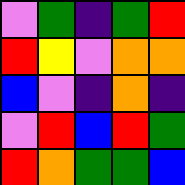[["violet", "green", "indigo", "green", "red"], ["red", "yellow", "violet", "orange", "orange"], ["blue", "violet", "indigo", "orange", "indigo"], ["violet", "red", "blue", "red", "green"], ["red", "orange", "green", "green", "blue"]]